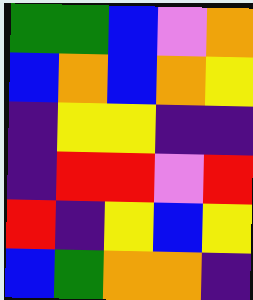[["green", "green", "blue", "violet", "orange"], ["blue", "orange", "blue", "orange", "yellow"], ["indigo", "yellow", "yellow", "indigo", "indigo"], ["indigo", "red", "red", "violet", "red"], ["red", "indigo", "yellow", "blue", "yellow"], ["blue", "green", "orange", "orange", "indigo"]]